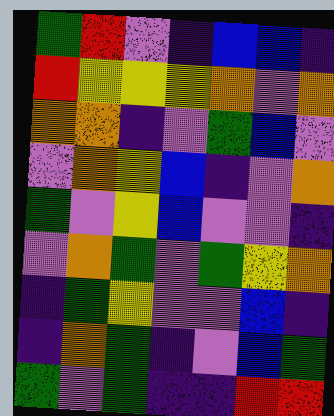[["green", "red", "violet", "indigo", "blue", "blue", "indigo"], ["red", "yellow", "yellow", "yellow", "orange", "violet", "orange"], ["orange", "orange", "indigo", "violet", "green", "blue", "violet"], ["violet", "orange", "yellow", "blue", "indigo", "violet", "orange"], ["green", "violet", "yellow", "blue", "violet", "violet", "indigo"], ["violet", "orange", "green", "violet", "green", "yellow", "orange"], ["indigo", "green", "yellow", "violet", "violet", "blue", "indigo"], ["indigo", "orange", "green", "indigo", "violet", "blue", "green"], ["green", "violet", "green", "indigo", "indigo", "red", "red"]]